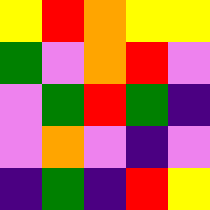[["yellow", "red", "orange", "yellow", "yellow"], ["green", "violet", "orange", "red", "violet"], ["violet", "green", "red", "green", "indigo"], ["violet", "orange", "violet", "indigo", "violet"], ["indigo", "green", "indigo", "red", "yellow"]]